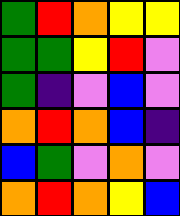[["green", "red", "orange", "yellow", "yellow"], ["green", "green", "yellow", "red", "violet"], ["green", "indigo", "violet", "blue", "violet"], ["orange", "red", "orange", "blue", "indigo"], ["blue", "green", "violet", "orange", "violet"], ["orange", "red", "orange", "yellow", "blue"]]